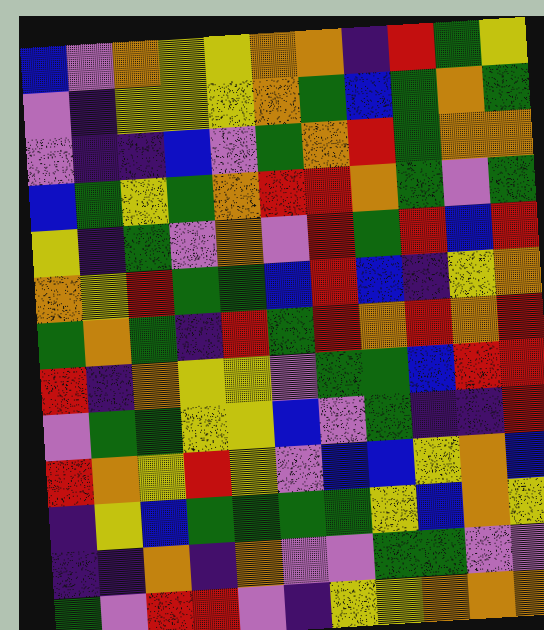[["blue", "violet", "orange", "yellow", "yellow", "orange", "orange", "indigo", "red", "green", "yellow"], ["violet", "indigo", "yellow", "yellow", "yellow", "orange", "green", "blue", "green", "orange", "green"], ["violet", "indigo", "indigo", "blue", "violet", "green", "orange", "red", "green", "orange", "orange"], ["blue", "green", "yellow", "green", "orange", "red", "red", "orange", "green", "violet", "green"], ["yellow", "indigo", "green", "violet", "orange", "violet", "red", "green", "red", "blue", "red"], ["orange", "yellow", "red", "green", "green", "blue", "red", "blue", "indigo", "yellow", "orange"], ["green", "orange", "green", "indigo", "red", "green", "red", "orange", "red", "orange", "red"], ["red", "indigo", "orange", "yellow", "yellow", "violet", "green", "green", "blue", "red", "red"], ["violet", "green", "green", "yellow", "yellow", "blue", "violet", "green", "indigo", "indigo", "red"], ["red", "orange", "yellow", "red", "yellow", "violet", "blue", "blue", "yellow", "orange", "blue"], ["indigo", "yellow", "blue", "green", "green", "green", "green", "yellow", "blue", "orange", "yellow"], ["indigo", "indigo", "orange", "indigo", "orange", "violet", "violet", "green", "green", "violet", "violet"], ["green", "violet", "red", "red", "violet", "indigo", "yellow", "yellow", "orange", "orange", "orange"]]